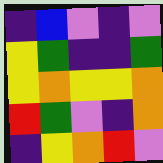[["indigo", "blue", "violet", "indigo", "violet"], ["yellow", "green", "indigo", "indigo", "green"], ["yellow", "orange", "yellow", "yellow", "orange"], ["red", "green", "violet", "indigo", "orange"], ["indigo", "yellow", "orange", "red", "violet"]]